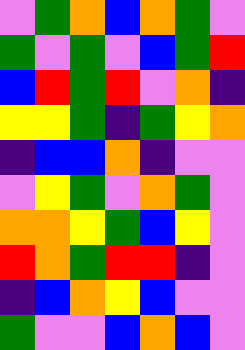[["violet", "green", "orange", "blue", "orange", "green", "violet"], ["green", "violet", "green", "violet", "blue", "green", "red"], ["blue", "red", "green", "red", "violet", "orange", "indigo"], ["yellow", "yellow", "green", "indigo", "green", "yellow", "orange"], ["indigo", "blue", "blue", "orange", "indigo", "violet", "violet"], ["violet", "yellow", "green", "violet", "orange", "green", "violet"], ["orange", "orange", "yellow", "green", "blue", "yellow", "violet"], ["red", "orange", "green", "red", "red", "indigo", "violet"], ["indigo", "blue", "orange", "yellow", "blue", "violet", "violet"], ["green", "violet", "violet", "blue", "orange", "blue", "violet"]]